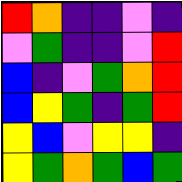[["red", "orange", "indigo", "indigo", "violet", "indigo"], ["violet", "green", "indigo", "indigo", "violet", "red"], ["blue", "indigo", "violet", "green", "orange", "red"], ["blue", "yellow", "green", "indigo", "green", "red"], ["yellow", "blue", "violet", "yellow", "yellow", "indigo"], ["yellow", "green", "orange", "green", "blue", "green"]]